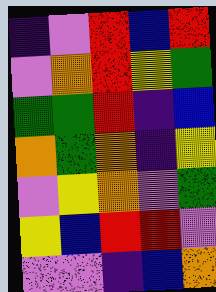[["indigo", "violet", "red", "blue", "red"], ["violet", "orange", "red", "yellow", "green"], ["green", "green", "red", "indigo", "blue"], ["orange", "green", "orange", "indigo", "yellow"], ["violet", "yellow", "orange", "violet", "green"], ["yellow", "blue", "red", "red", "violet"], ["violet", "violet", "indigo", "blue", "orange"]]